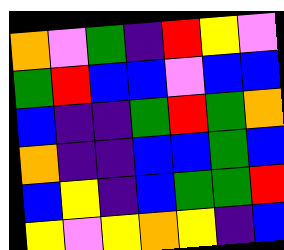[["orange", "violet", "green", "indigo", "red", "yellow", "violet"], ["green", "red", "blue", "blue", "violet", "blue", "blue"], ["blue", "indigo", "indigo", "green", "red", "green", "orange"], ["orange", "indigo", "indigo", "blue", "blue", "green", "blue"], ["blue", "yellow", "indigo", "blue", "green", "green", "red"], ["yellow", "violet", "yellow", "orange", "yellow", "indigo", "blue"]]